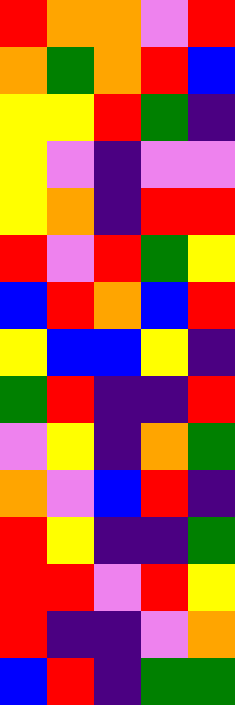[["red", "orange", "orange", "violet", "red"], ["orange", "green", "orange", "red", "blue"], ["yellow", "yellow", "red", "green", "indigo"], ["yellow", "violet", "indigo", "violet", "violet"], ["yellow", "orange", "indigo", "red", "red"], ["red", "violet", "red", "green", "yellow"], ["blue", "red", "orange", "blue", "red"], ["yellow", "blue", "blue", "yellow", "indigo"], ["green", "red", "indigo", "indigo", "red"], ["violet", "yellow", "indigo", "orange", "green"], ["orange", "violet", "blue", "red", "indigo"], ["red", "yellow", "indigo", "indigo", "green"], ["red", "red", "violet", "red", "yellow"], ["red", "indigo", "indigo", "violet", "orange"], ["blue", "red", "indigo", "green", "green"]]